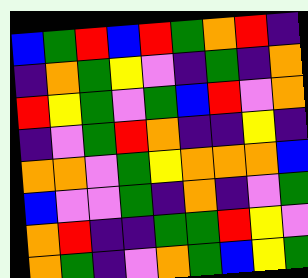[["blue", "green", "red", "blue", "red", "green", "orange", "red", "indigo"], ["indigo", "orange", "green", "yellow", "violet", "indigo", "green", "indigo", "orange"], ["red", "yellow", "green", "violet", "green", "blue", "red", "violet", "orange"], ["indigo", "violet", "green", "red", "orange", "indigo", "indigo", "yellow", "indigo"], ["orange", "orange", "violet", "green", "yellow", "orange", "orange", "orange", "blue"], ["blue", "violet", "violet", "green", "indigo", "orange", "indigo", "violet", "green"], ["orange", "red", "indigo", "indigo", "green", "green", "red", "yellow", "violet"], ["orange", "green", "indigo", "violet", "orange", "green", "blue", "yellow", "green"]]